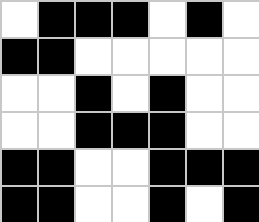[["white", "black", "black", "black", "white", "black", "white"], ["black", "black", "white", "white", "white", "white", "white"], ["white", "white", "black", "white", "black", "white", "white"], ["white", "white", "black", "black", "black", "white", "white"], ["black", "black", "white", "white", "black", "black", "black"], ["black", "black", "white", "white", "black", "white", "black"]]